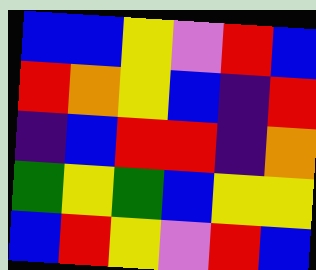[["blue", "blue", "yellow", "violet", "red", "blue"], ["red", "orange", "yellow", "blue", "indigo", "red"], ["indigo", "blue", "red", "red", "indigo", "orange"], ["green", "yellow", "green", "blue", "yellow", "yellow"], ["blue", "red", "yellow", "violet", "red", "blue"]]